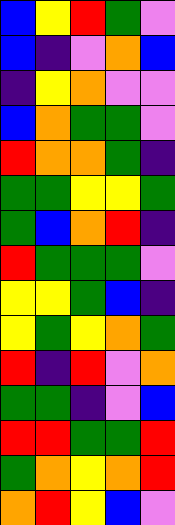[["blue", "yellow", "red", "green", "violet"], ["blue", "indigo", "violet", "orange", "blue"], ["indigo", "yellow", "orange", "violet", "violet"], ["blue", "orange", "green", "green", "violet"], ["red", "orange", "orange", "green", "indigo"], ["green", "green", "yellow", "yellow", "green"], ["green", "blue", "orange", "red", "indigo"], ["red", "green", "green", "green", "violet"], ["yellow", "yellow", "green", "blue", "indigo"], ["yellow", "green", "yellow", "orange", "green"], ["red", "indigo", "red", "violet", "orange"], ["green", "green", "indigo", "violet", "blue"], ["red", "red", "green", "green", "red"], ["green", "orange", "yellow", "orange", "red"], ["orange", "red", "yellow", "blue", "violet"]]